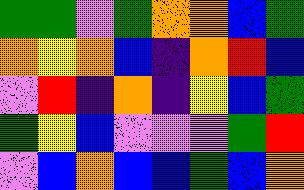[["green", "green", "violet", "green", "orange", "orange", "blue", "green"], ["orange", "yellow", "orange", "blue", "indigo", "orange", "red", "blue"], ["violet", "red", "indigo", "orange", "indigo", "yellow", "blue", "green"], ["green", "yellow", "blue", "violet", "violet", "violet", "green", "red"], ["violet", "blue", "orange", "blue", "blue", "green", "blue", "orange"]]